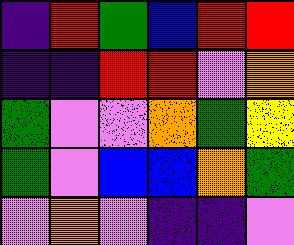[["indigo", "red", "green", "blue", "red", "red"], ["indigo", "indigo", "red", "red", "violet", "orange"], ["green", "violet", "violet", "orange", "green", "yellow"], ["green", "violet", "blue", "blue", "orange", "green"], ["violet", "orange", "violet", "indigo", "indigo", "violet"]]